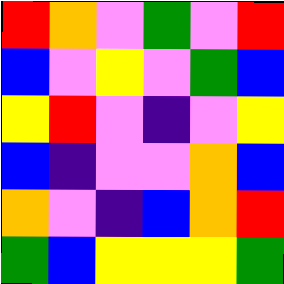[["red", "orange", "violet", "green", "violet", "red"], ["blue", "violet", "yellow", "violet", "green", "blue"], ["yellow", "red", "violet", "indigo", "violet", "yellow"], ["blue", "indigo", "violet", "violet", "orange", "blue"], ["orange", "violet", "indigo", "blue", "orange", "red"], ["green", "blue", "yellow", "yellow", "yellow", "green"]]